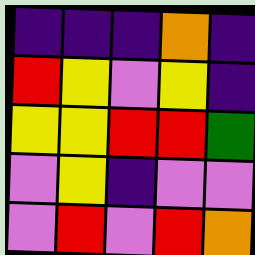[["indigo", "indigo", "indigo", "orange", "indigo"], ["red", "yellow", "violet", "yellow", "indigo"], ["yellow", "yellow", "red", "red", "green"], ["violet", "yellow", "indigo", "violet", "violet"], ["violet", "red", "violet", "red", "orange"]]